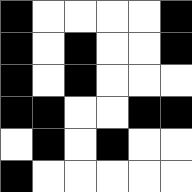[["black", "white", "white", "white", "white", "black"], ["black", "white", "black", "white", "white", "black"], ["black", "white", "black", "white", "white", "white"], ["black", "black", "white", "white", "black", "black"], ["white", "black", "white", "black", "white", "white"], ["black", "white", "white", "white", "white", "white"]]